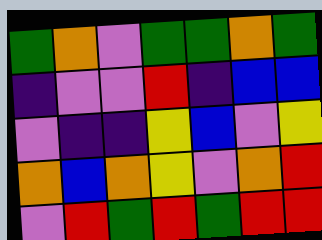[["green", "orange", "violet", "green", "green", "orange", "green"], ["indigo", "violet", "violet", "red", "indigo", "blue", "blue"], ["violet", "indigo", "indigo", "yellow", "blue", "violet", "yellow"], ["orange", "blue", "orange", "yellow", "violet", "orange", "red"], ["violet", "red", "green", "red", "green", "red", "red"]]